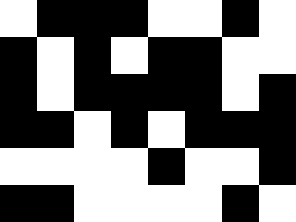[["white", "black", "black", "black", "white", "white", "black", "white"], ["black", "white", "black", "white", "black", "black", "white", "white"], ["black", "white", "black", "black", "black", "black", "white", "black"], ["black", "black", "white", "black", "white", "black", "black", "black"], ["white", "white", "white", "white", "black", "white", "white", "black"], ["black", "black", "white", "white", "white", "white", "black", "white"]]